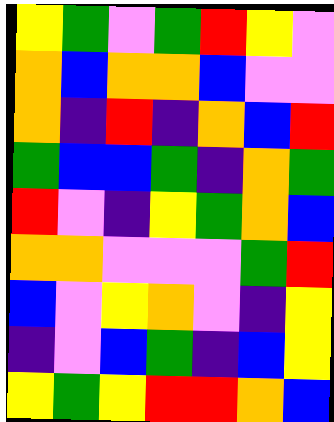[["yellow", "green", "violet", "green", "red", "yellow", "violet"], ["orange", "blue", "orange", "orange", "blue", "violet", "violet"], ["orange", "indigo", "red", "indigo", "orange", "blue", "red"], ["green", "blue", "blue", "green", "indigo", "orange", "green"], ["red", "violet", "indigo", "yellow", "green", "orange", "blue"], ["orange", "orange", "violet", "violet", "violet", "green", "red"], ["blue", "violet", "yellow", "orange", "violet", "indigo", "yellow"], ["indigo", "violet", "blue", "green", "indigo", "blue", "yellow"], ["yellow", "green", "yellow", "red", "red", "orange", "blue"]]